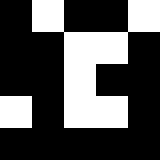[["black", "white", "black", "black", "white"], ["black", "black", "white", "white", "black"], ["black", "black", "white", "black", "black"], ["white", "black", "white", "white", "black"], ["black", "black", "black", "black", "black"]]